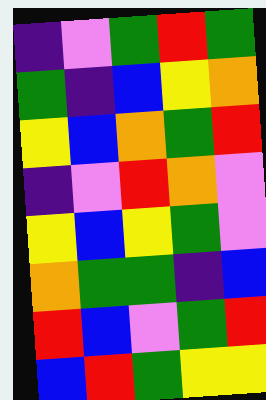[["indigo", "violet", "green", "red", "green"], ["green", "indigo", "blue", "yellow", "orange"], ["yellow", "blue", "orange", "green", "red"], ["indigo", "violet", "red", "orange", "violet"], ["yellow", "blue", "yellow", "green", "violet"], ["orange", "green", "green", "indigo", "blue"], ["red", "blue", "violet", "green", "red"], ["blue", "red", "green", "yellow", "yellow"]]